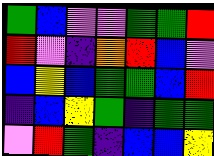[["green", "blue", "violet", "violet", "green", "green", "red"], ["red", "violet", "indigo", "orange", "red", "blue", "violet"], ["blue", "yellow", "blue", "green", "green", "blue", "red"], ["indigo", "blue", "yellow", "green", "indigo", "green", "green"], ["violet", "red", "green", "indigo", "blue", "blue", "yellow"]]